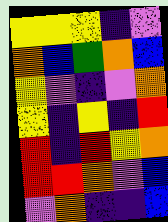[["yellow", "yellow", "yellow", "indigo", "violet"], ["orange", "blue", "green", "orange", "blue"], ["yellow", "violet", "indigo", "violet", "orange"], ["yellow", "indigo", "yellow", "indigo", "red"], ["red", "indigo", "red", "yellow", "orange"], ["red", "red", "orange", "violet", "blue"], ["violet", "orange", "indigo", "indigo", "blue"]]